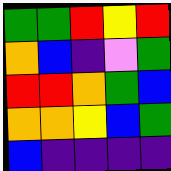[["green", "green", "red", "yellow", "red"], ["orange", "blue", "indigo", "violet", "green"], ["red", "red", "orange", "green", "blue"], ["orange", "orange", "yellow", "blue", "green"], ["blue", "indigo", "indigo", "indigo", "indigo"]]